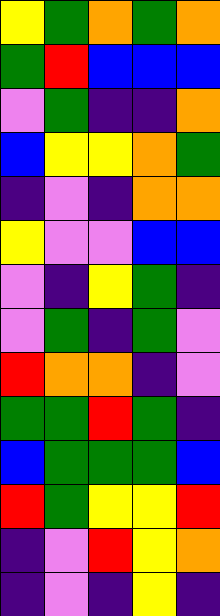[["yellow", "green", "orange", "green", "orange"], ["green", "red", "blue", "blue", "blue"], ["violet", "green", "indigo", "indigo", "orange"], ["blue", "yellow", "yellow", "orange", "green"], ["indigo", "violet", "indigo", "orange", "orange"], ["yellow", "violet", "violet", "blue", "blue"], ["violet", "indigo", "yellow", "green", "indigo"], ["violet", "green", "indigo", "green", "violet"], ["red", "orange", "orange", "indigo", "violet"], ["green", "green", "red", "green", "indigo"], ["blue", "green", "green", "green", "blue"], ["red", "green", "yellow", "yellow", "red"], ["indigo", "violet", "red", "yellow", "orange"], ["indigo", "violet", "indigo", "yellow", "indigo"]]